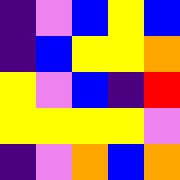[["indigo", "violet", "blue", "yellow", "blue"], ["indigo", "blue", "yellow", "yellow", "orange"], ["yellow", "violet", "blue", "indigo", "red"], ["yellow", "yellow", "yellow", "yellow", "violet"], ["indigo", "violet", "orange", "blue", "orange"]]